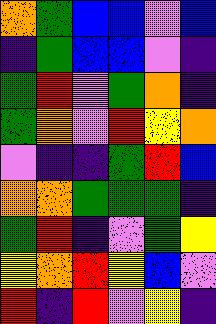[["orange", "green", "blue", "blue", "violet", "blue"], ["indigo", "green", "blue", "blue", "violet", "indigo"], ["green", "red", "violet", "green", "orange", "indigo"], ["green", "orange", "violet", "red", "yellow", "orange"], ["violet", "indigo", "indigo", "green", "red", "blue"], ["orange", "orange", "green", "green", "green", "indigo"], ["green", "red", "indigo", "violet", "green", "yellow"], ["yellow", "orange", "red", "yellow", "blue", "violet"], ["red", "indigo", "red", "violet", "yellow", "indigo"]]